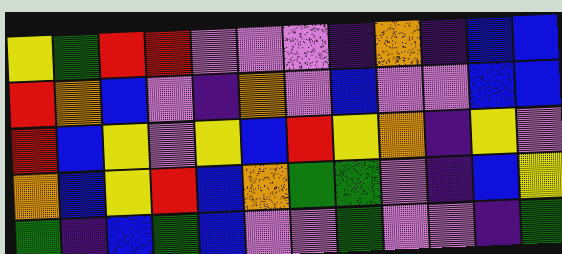[["yellow", "green", "red", "red", "violet", "violet", "violet", "indigo", "orange", "indigo", "blue", "blue"], ["red", "orange", "blue", "violet", "indigo", "orange", "violet", "blue", "violet", "violet", "blue", "blue"], ["red", "blue", "yellow", "violet", "yellow", "blue", "red", "yellow", "orange", "indigo", "yellow", "violet"], ["orange", "blue", "yellow", "red", "blue", "orange", "green", "green", "violet", "indigo", "blue", "yellow"], ["green", "indigo", "blue", "green", "blue", "violet", "violet", "green", "violet", "violet", "indigo", "green"]]